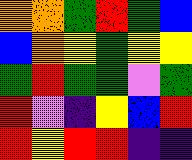[["orange", "orange", "green", "red", "green", "blue"], ["blue", "orange", "yellow", "green", "yellow", "yellow"], ["green", "red", "green", "green", "violet", "green"], ["red", "violet", "indigo", "yellow", "blue", "red"], ["red", "yellow", "red", "red", "indigo", "indigo"]]